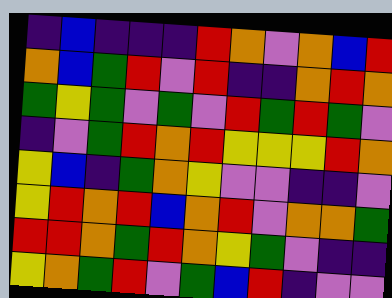[["indigo", "blue", "indigo", "indigo", "indigo", "red", "orange", "violet", "orange", "blue", "red"], ["orange", "blue", "green", "red", "violet", "red", "indigo", "indigo", "orange", "red", "orange"], ["green", "yellow", "green", "violet", "green", "violet", "red", "green", "red", "green", "violet"], ["indigo", "violet", "green", "red", "orange", "red", "yellow", "yellow", "yellow", "red", "orange"], ["yellow", "blue", "indigo", "green", "orange", "yellow", "violet", "violet", "indigo", "indigo", "violet"], ["yellow", "red", "orange", "red", "blue", "orange", "red", "violet", "orange", "orange", "green"], ["red", "red", "orange", "green", "red", "orange", "yellow", "green", "violet", "indigo", "indigo"], ["yellow", "orange", "green", "red", "violet", "green", "blue", "red", "indigo", "violet", "violet"]]